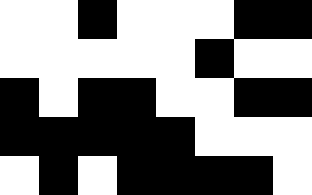[["white", "white", "black", "white", "white", "white", "black", "black"], ["white", "white", "white", "white", "white", "black", "white", "white"], ["black", "white", "black", "black", "white", "white", "black", "black"], ["black", "black", "black", "black", "black", "white", "white", "white"], ["white", "black", "white", "black", "black", "black", "black", "white"]]